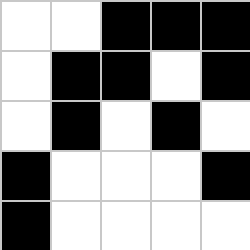[["white", "white", "black", "black", "black"], ["white", "black", "black", "white", "black"], ["white", "black", "white", "black", "white"], ["black", "white", "white", "white", "black"], ["black", "white", "white", "white", "white"]]